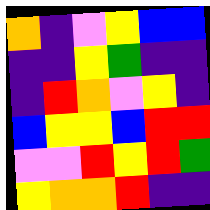[["orange", "indigo", "violet", "yellow", "blue", "blue"], ["indigo", "indigo", "yellow", "green", "indigo", "indigo"], ["indigo", "red", "orange", "violet", "yellow", "indigo"], ["blue", "yellow", "yellow", "blue", "red", "red"], ["violet", "violet", "red", "yellow", "red", "green"], ["yellow", "orange", "orange", "red", "indigo", "indigo"]]